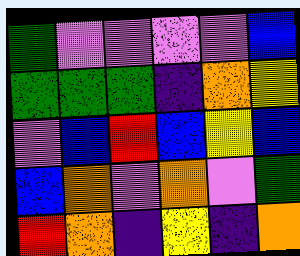[["green", "violet", "violet", "violet", "violet", "blue"], ["green", "green", "green", "indigo", "orange", "yellow"], ["violet", "blue", "red", "blue", "yellow", "blue"], ["blue", "orange", "violet", "orange", "violet", "green"], ["red", "orange", "indigo", "yellow", "indigo", "orange"]]